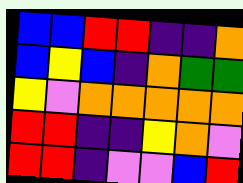[["blue", "blue", "red", "red", "indigo", "indigo", "orange"], ["blue", "yellow", "blue", "indigo", "orange", "green", "green"], ["yellow", "violet", "orange", "orange", "orange", "orange", "orange"], ["red", "red", "indigo", "indigo", "yellow", "orange", "violet"], ["red", "red", "indigo", "violet", "violet", "blue", "red"]]